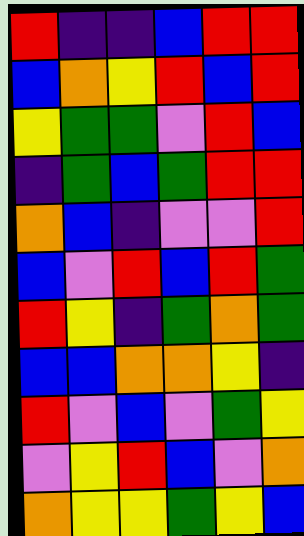[["red", "indigo", "indigo", "blue", "red", "red"], ["blue", "orange", "yellow", "red", "blue", "red"], ["yellow", "green", "green", "violet", "red", "blue"], ["indigo", "green", "blue", "green", "red", "red"], ["orange", "blue", "indigo", "violet", "violet", "red"], ["blue", "violet", "red", "blue", "red", "green"], ["red", "yellow", "indigo", "green", "orange", "green"], ["blue", "blue", "orange", "orange", "yellow", "indigo"], ["red", "violet", "blue", "violet", "green", "yellow"], ["violet", "yellow", "red", "blue", "violet", "orange"], ["orange", "yellow", "yellow", "green", "yellow", "blue"]]